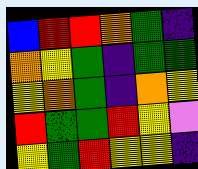[["blue", "red", "red", "orange", "green", "indigo"], ["orange", "yellow", "green", "indigo", "green", "green"], ["yellow", "orange", "green", "indigo", "orange", "yellow"], ["red", "green", "green", "red", "yellow", "violet"], ["yellow", "green", "red", "yellow", "yellow", "indigo"]]